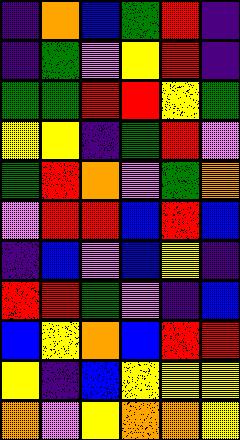[["indigo", "orange", "blue", "green", "red", "indigo"], ["indigo", "green", "violet", "yellow", "red", "indigo"], ["green", "green", "red", "red", "yellow", "green"], ["yellow", "yellow", "indigo", "green", "red", "violet"], ["green", "red", "orange", "violet", "green", "orange"], ["violet", "red", "red", "blue", "red", "blue"], ["indigo", "blue", "violet", "blue", "yellow", "indigo"], ["red", "red", "green", "violet", "indigo", "blue"], ["blue", "yellow", "orange", "blue", "red", "red"], ["yellow", "indigo", "blue", "yellow", "yellow", "yellow"], ["orange", "violet", "yellow", "orange", "orange", "yellow"]]